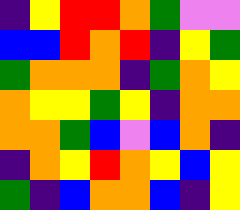[["indigo", "yellow", "red", "red", "orange", "green", "violet", "violet"], ["blue", "blue", "red", "orange", "red", "indigo", "yellow", "green"], ["green", "orange", "orange", "orange", "indigo", "green", "orange", "yellow"], ["orange", "yellow", "yellow", "green", "yellow", "indigo", "orange", "orange"], ["orange", "orange", "green", "blue", "violet", "blue", "orange", "indigo"], ["indigo", "orange", "yellow", "red", "orange", "yellow", "blue", "yellow"], ["green", "indigo", "blue", "orange", "orange", "blue", "indigo", "yellow"]]